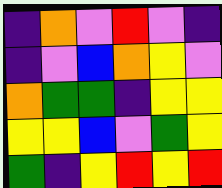[["indigo", "orange", "violet", "red", "violet", "indigo"], ["indigo", "violet", "blue", "orange", "yellow", "violet"], ["orange", "green", "green", "indigo", "yellow", "yellow"], ["yellow", "yellow", "blue", "violet", "green", "yellow"], ["green", "indigo", "yellow", "red", "yellow", "red"]]